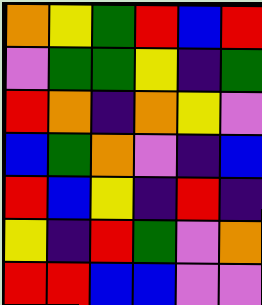[["orange", "yellow", "green", "red", "blue", "red"], ["violet", "green", "green", "yellow", "indigo", "green"], ["red", "orange", "indigo", "orange", "yellow", "violet"], ["blue", "green", "orange", "violet", "indigo", "blue"], ["red", "blue", "yellow", "indigo", "red", "indigo"], ["yellow", "indigo", "red", "green", "violet", "orange"], ["red", "red", "blue", "blue", "violet", "violet"]]